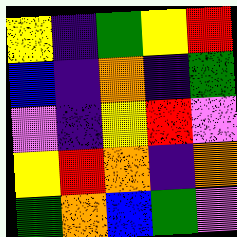[["yellow", "indigo", "green", "yellow", "red"], ["blue", "indigo", "orange", "indigo", "green"], ["violet", "indigo", "yellow", "red", "violet"], ["yellow", "red", "orange", "indigo", "orange"], ["green", "orange", "blue", "green", "violet"]]